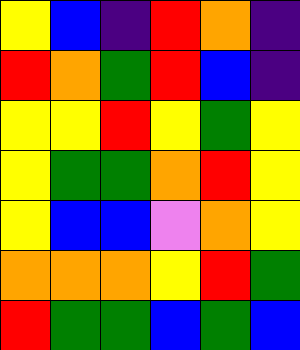[["yellow", "blue", "indigo", "red", "orange", "indigo"], ["red", "orange", "green", "red", "blue", "indigo"], ["yellow", "yellow", "red", "yellow", "green", "yellow"], ["yellow", "green", "green", "orange", "red", "yellow"], ["yellow", "blue", "blue", "violet", "orange", "yellow"], ["orange", "orange", "orange", "yellow", "red", "green"], ["red", "green", "green", "blue", "green", "blue"]]